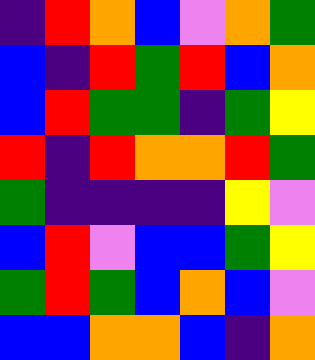[["indigo", "red", "orange", "blue", "violet", "orange", "green"], ["blue", "indigo", "red", "green", "red", "blue", "orange"], ["blue", "red", "green", "green", "indigo", "green", "yellow"], ["red", "indigo", "red", "orange", "orange", "red", "green"], ["green", "indigo", "indigo", "indigo", "indigo", "yellow", "violet"], ["blue", "red", "violet", "blue", "blue", "green", "yellow"], ["green", "red", "green", "blue", "orange", "blue", "violet"], ["blue", "blue", "orange", "orange", "blue", "indigo", "orange"]]